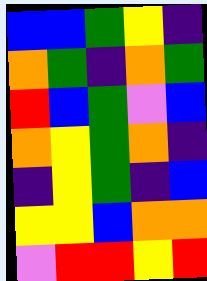[["blue", "blue", "green", "yellow", "indigo"], ["orange", "green", "indigo", "orange", "green"], ["red", "blue", "green", "violet", "blue"], ["orange", "yellow", "green", "orange", "indigo"], ["indigo", "yellow", "green", "indigo", "blue"], ["yellow", "yellow", "blue", "orange", "orange"], ["violet", "red", "red", "yellow", "red"]]